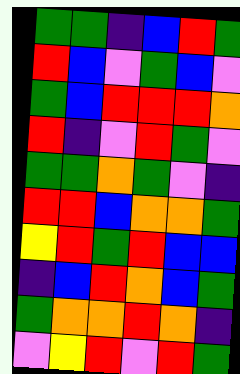[["green", "green", "indigo", "blue", "red", "green"], ["red", "blue", "violet", "green", "blue", "violet"], ["green", "blue", "red", "red", "red", "orange"], ["red", "indigo", "violet", "red", "green", "violet"], ["green", "green", "orange", "green", "violet", "indigo"], ["red", "red", "blue", "orange", "orange", "green"], ["yellow", "red", "green", "red", "blue", "blue"], ["indigo", "blue", "red", "orange", "blue", "green"], ["green", "orange", "orange", "red", "orange", "indigo"], ["violet", "yellow", "red", "violet", "red", "green"]]